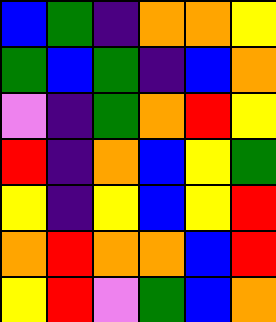[["blue", "green", "indigo", "orange", "orange", "yellow"], ["green", "blue", "green", "indigo", "blue", "orange"], ["violet", "indigo", "green", "orange", "red", "yellow"], ["red", "indigo", "orange", "blue", "yellow", "green"], ["yellow", "indigo", "yellow", "blue", "yellow", "red"], ["orange", "red", "orange", "orange", "blue", "red"], ["yellow", "red", "violet", "green", "blue", "orange"]]